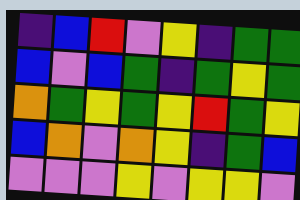[["indigo", "blue", "red", "violet", "yellow", "indigo", "green", "green"], ["blue", "violet", "blue", "green", "indigo", "green", "yellow", "green"], ["orange", "green", "yellow", "green", "yellow", "red", "green", "yellow"], ["blue", "orange", "violet", "orange", "yellow", "indigo", "green", "blue"], ["violet", "violet", "violet", "yellow", "violet", "yellow", "yellow", "violet"]]